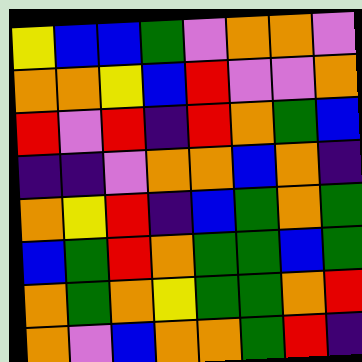[["yellow", "blue", "blue", "green", "violet", "orange", "orange", "violet"], ["orange", "orange", "yellow", "blue", "red", "violet", "violet", "orange"], ["red", "violet", "red", "indigo", "red", "orange", "green", "blue"], ["indigo", "indigo", "violet", "orange", "orange", "blue", "orange", "indigo"], ["orange", "yellow", "red", "indigo", "blue", "green", "orange", "green"], ["blue", "green", "red", "orange", "green", "green", "blue", "green"], ["orange", "green", "orange", "yellow", "green", "green", "orange", "red"], ["orange", "violet", "blue", "orange", "orange", "green", "red", "indigo"]]